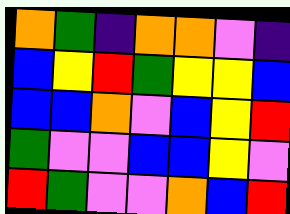[["orange", "green", "indigo", "orange", "orange", "violet", "indigo"], ["blue", "yellow", "red", "green", "yellow", "yellow", "blue"], ["blue", "blue", "orange", "violet", "blue", "yellow", "red"], ["green", "violet", "violet", "blue", "blue", "yellow", "violet"], ["red", "green", "violet", "violet", "orange", "blue", "red"]]